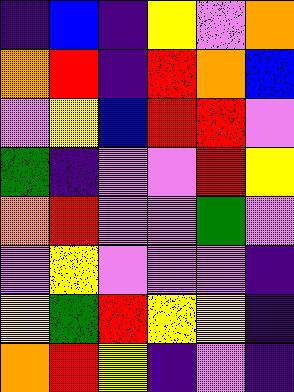[["indigo", "blue", "indigo", "yellow", "violet", "orange"], ["orange", "red", "indigo", "red", "orange", "blue"], ["violet", "yellow", "blue", "red", "red", "violet"], ["green", "indigo", "violet", "violet", "red", "yellow"], ["orange", "red", "violet", "violet", "green", "violet"], ["violet", "yellow", "violet", "violet", "violet", "indigo"], ["yellow", "green", "red", "yellow", "yellow", "indigo"], ["orange", "red", "yellow", "indigo", "violet", "indigo"]]